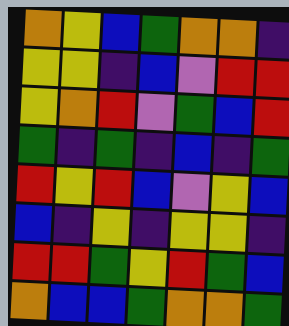[["orange", "yellow", "blue", "green", "orange", "orange", "indigo"], ["yellow", "yellow", "indigo", "blue", "violet", "red", "red"], ["yellow", "orange", "red", "violet", "green", "blue", "red"], ["green", "indigo", "green", "indigo", "blue", "indigo", "green"], ["red", "yellow", "red", "blue", "violet", "yellow", "blue"], ["blue", "indigo", "yellow", "indigo", "yellow", "yellow", "indigo"], ["red", "red", "green", "yellow", "red", "green", "blue"], ["orange", "blue", "blue", "green", "orange", "orange", "green"]]